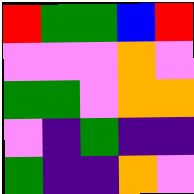[["red", "green", "green", "blue", "red"], ["violet", "violet", "violet", "orange", "violet"], ["green", "green", "violet", "orange", "orange"], ["violet", "indigo", "green", "indigo", "indigo"], ["green", "indigo", "indigo", "orange", "violet"]]